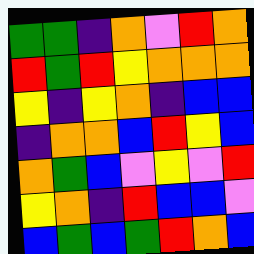[["green", "green", "indigo", "orange", "violet", "red", "orange"], ["red", "green", "red", "yellow", "orange", "orange", "orange"], ["yellow", "indigo", "yellow", "orange", "indigo", "blue", "blue"], ["indigo", "orange", "orange", "blue", "red", "yellow", "blue"], ["orange", "green", "blue", "violet", "yellow", "violet", "red"], ["yellow", "orange", "indigo", "red", "blue", "blue", "violet"], ["blue", "green", "blue", "green", "red", "orange", "blue"]]